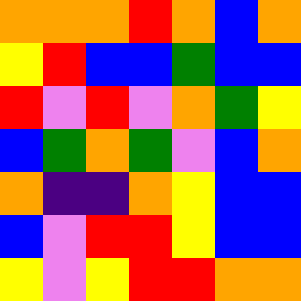[["orange", "orange", "orange", "red", "orange", "blue", "orange"], ["yellow", "red", "blue", "blue", "green", "blue", "blue"], ["red", "violet", "red", "violet", "orange", "green", "yellow"], ["blue", "green", "orange", "green", "violet", "blue", "orange"], ["orange", "indigo", "indigo", "orange", "yellow", "blue", "blue"], ["blue", "violet", "red", "red", "yellow", "blue", "blue"], ["yellow", "violet", "yellow", "red", "red", "orange", "orange"]]